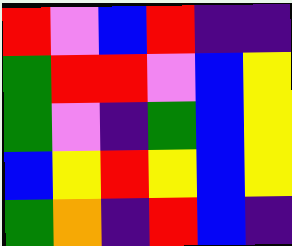[["red", "violet", "blue", "red", "indigo", "indigo"], ["green", "red", "red", "violet", "blue", "yellow"], ["green", "violet", "indigo", "green", "blue", "yellow"], ["blue", "yellow", "red", "yellow", "blue", "yellow"], ["green", "orange", "indigo", "red", "blue", "indigo"]]